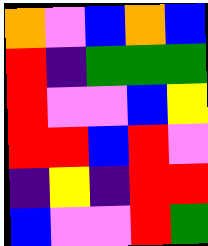[["orange", "violet", "blue", "orange", "blue"], ["red", "indigo", "green", "green", "green"], ["red", "violet", "violet", "blue", "yellow"], ["red", "red", "blue", "red", "violet"], ["indigo", "yellow", "indigo", "red", "red"], ["blue", "violet", "violet", "red", "green"]]